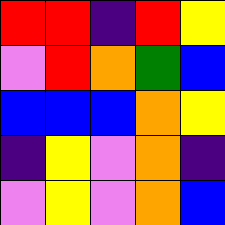[["red", "red", "indigo", "red", "yellow"], ["violet", "red", "orange", "green", "blue"], ["blue", "blue", "blue", "orange", "yellow"], ["indigo", "yellow", "violet", "orange", "indigo"], ["violet", "yellow", "violet", "orange", "blue"]]